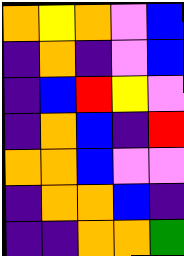[["orange", "yellow", "orange", "violet", "blue"], ["indigo", "orange", "indigo", "violet", "blue"], ["indigo", "blue", "red", "yellow", "violet"], ["indigo", "orange", "blue", "indigo", "red"], ["orange", "orange", "blue", "violet", "violet"], ["indigo", "orange", "orange", "blue", "indigo"], ["indigo", "indigo", "orange", "orange", "green"]]